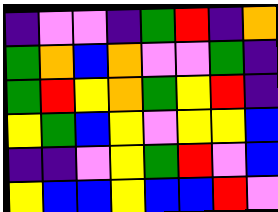[["indigo", "violet", "violet", "indigo", "green", "red", "indigo", "orange"], ["green", "orange", "blue", "orange", "violet", "violet", "green", "indigo"], ["green", "red", "yellow", "orange", "green", "yellow", "red", "indigo"], ["yellow", "green", "blue", "yellow", "violet", "yellow", "yellow", "blue"], ["indigo", "indigo", "violet", "yellow", "green", "red", "violet", "blue"], ["yellow", "blue", "blue", "yellow", "blue", "blue", "red", "violet"]]